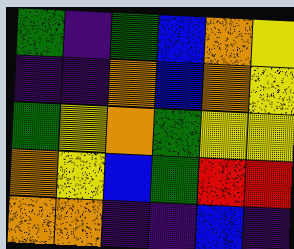[["green", "indigo", "green", "blue", "orange", "yellow"], ["indigo", "indigo", "orange", "blue", "orange", "yellow"], ["green", "yellow", "orange", "green", "yellow", "yellow"], ["orange", "yellow", "blue", "green", "red", "red"], ["orange", "orange", "indigo", "indigo", "blue", "indigo"]]